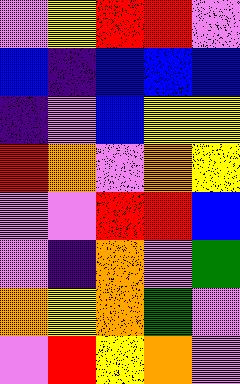[["violet", "yellow", "red", "red", "violet"], ["blue", "indigo", "blue", "blue", "blue"], ["indigo", "violet", "blue", "yellow", "yellow"], ["red", "orange", "violet", "orange", "yellow"], ["violet", "violet", "red", "red", "blue"], ["violet", "indigo", "orange", "violet", "green"], ["orange", "yellow", "orange", "green", "violet"], ["violet", "red", "yellow", "orange", "violet"]]